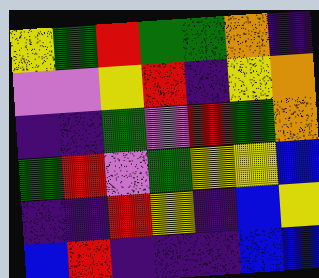[["yellow", "green", "red", "green", "green", "orange", "indigo"], ["violet", "violet", "yellow", "red", "indigo", "yellow", "orange"], ["indigo", "indigo", "green", "violet", "red", "green", "orange"], ["green", "red", "violet", "green", "yellow", "yellow", "blue"], ["indigo", "indigo", "red", "yellow", "indigo", "blue", "yellow"], ["blue", "red", "indigo", "indigo", "indigo", "blue", "blue"]]